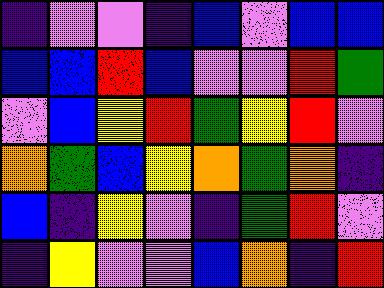[["indigo", "violet", "violet", "indigo", "blue", "violet", "blue", "blue"], ["blue", "blue", "red", "blue", "violet", "violet", "red", "green"], ["violet", "blue", "yellow", "red", "green", "yellow", "red", "violet"], ["orange", "green", "blue", "yellow", "orange", "green", "orange", "indigo"], ["blue", "indigo", "yellow", "violet", "indigo", "green", "red", "violet"], ["indigo", "yellow", "violet", "violet", "blue", "orange", "indigo", "red"]]